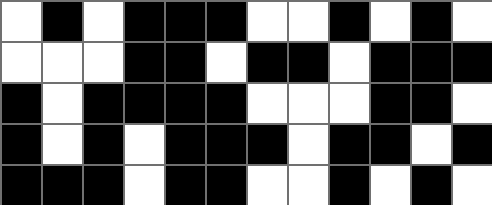[["white", "black", "white", "black", "black", "black", "white", "white", "black", "white", "black", "white"], ["white", "white", "white", "black", "black", "white", "black", "black", "white", "black", "black", "black"], ["black", "white", "black", "black", "black", "black", "white", "white", "white", "black", "black", "white"], ["black", "white", "black", "white", "black", "black", "black", "white", "black", "black", "white", "black"], ["black", "black", "black", "white", "black", "black", "white", "white", "black", "white", "black", "white"]]